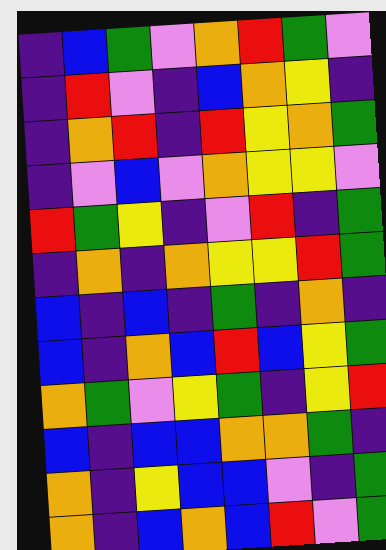[["indigo", "blue", "green", "violet", "orange", "red", "green", "violet"], ["indigo", "red", "violet", "indigo", "blue", "orange", "yellow", "indigo"], ["indigo", "orange", "red", "indigo", "red", "yellow", "orange", "green"], ["indigo", "violet", "blue", "violet", "orange", "yellow", "yellow", "violet"], ["red", "green", "yellow", "indigo", "violet", "red", "indigo", "green"], ["indigo", "orange", "indigo", "orange", "yellow", "yellow", "red", "green"], ["blue", "indigo", "blue", "indigo", "green", "indigo", "orange", "indigo"], ["blue", "indigo", "orange", "blue", "red", "blue", "yellow", "green"], ["orange", "green", "violet", "yellow", "green", "indigo", "yellow", "red"], ["blue", "indigo", "blue", "blue", "orange", "orange", "green", "indigo"], ["orange", "indigo", "yellow", "blue", "blue", "violet", "indigo", "green"], ["orange", "indigo", "blue", "orange", "blue", "red", "violet", "green"]]